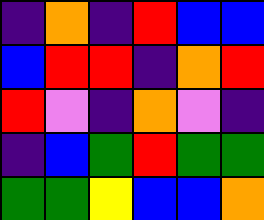[["indigo", "orange", "indigo", "red", "blue", "blue"], ["blue", "red", "red", "indigo", "orange", "red"], ["red", "violet", "indigo", "orange", "violet", "indigo"], ["indigo", "blue", "green", "red", "green", "green"], ["green", "green", "yellow", "blue", "blue", "orange"]]